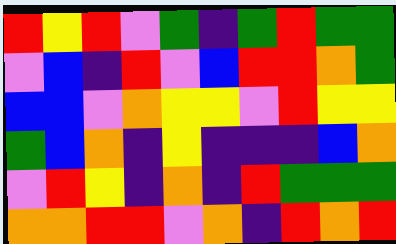[["red", "yellow", "red", "violet", "green", "indigo", "green", "red", "green", "green"], ["violet", "blue", "indigo", "red", "violet", "blue", "red", "red", "orange", "green"], ["blue", "blue", "violet", "orange", "yellow", "yellow", "violet", "red", "yellow", "yellow"], ["green", "blue", "orange", "indigo", "yellow", "indigo", "indigo", "indigo", "blue", "orange"], ["violet", "red", "yellow", "indigo", "orange", "indigo", "red", "green", "green", "green"], ["orange", "orange", "red", "red", "violet", "orange", "indigo", "red", "orange", "red"]]